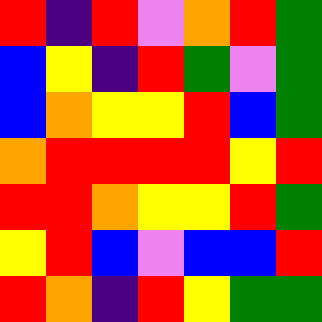[["red", "indigo", "red", "violet", "orange", "red", "green"], ["blue", "yellow", "indigo", "red", "green", "violet", "green"], ["blue", "orange", "yellow", "yellow", "red", "blue", "green"], ["orange", "red", "red", "red", "red", "yellow", "red"], ["red", "red", "orange", "yellow", "yellow", "red", "green"], ["yellow", "red", "blue", "violet", "blue", "blue", "red"], ["red", "orange", "indigo", "red", "yellow", "green", "green"]]